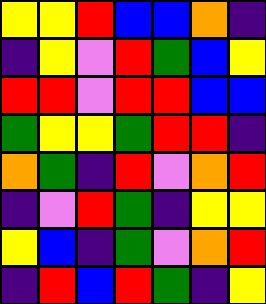[["yellow", "yellow", "red", "blue", "blue", "orange", "indigo"], ["indigo", "yellow", "violet", "red", "green", "blue", "yellow"], ["red", "red", "violet", "red", "red", "blue", "blue"], ["green", "yellow", "yellow", "green", "red", "red", "indigo"], ["orange", "green", "indigo", "red", "violet", "orange", "red"], ["indigo", "violet", "red", "green", "indigo", "yellow", "yellow"], ["yellow", "blue", "indigo", "green", "violet", "orange", "red"], ["indigo", "red", "blue", "red", "green", "indigo", "yellow"]]